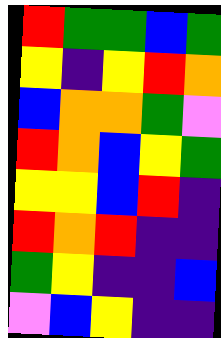[["red", "green", "green", "blue", "green"], ["yellow", "indigo", "yellow", "red", "orange"], ["blue", "orange", "orange", "green", "violet"], ["red", "orange", "blue", "yellow", "green"], ["yellow", "yellow", "blue", "red", "indigo"], ["red", "orange", "red", "indigo", "indigo"], ["green", "yellow", "indigo", "indigo", "blue"], ["violet", "blue", "yellow", "indigo", "indigo"]]